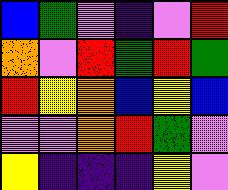[["blue", "green", "violet", "indigo", "violet", "red"], ["orange", "violet", "red", "green", "red", "green"], ["red", "yellow", "orange", "blue", "yellow", "blue"], ["violet", "violet", "orange", "red", "green", "violet"], ["yellow", "indigo", "indigo", "indigo", "yellow", "violet"]]